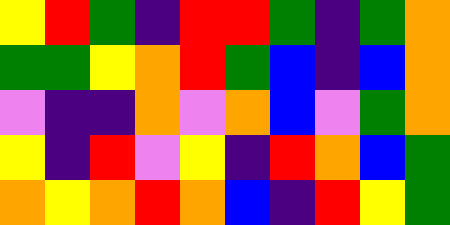[["yellow", "red", "green", "indigo", "red", "red", "green", "indigo", "green", "orange"], ["green", "green", "yellow", "orange", "red", "green", "blue", "indigo", "blue", "orange"], ["violet", "indigo", "indigo", "orange", "violet", "orange", "blue", "violet", "green", "orange"], ["yellow", "indigo", "red", "violet", "yellow", "indigo", "red", "orange", "blue", "green"], ["orange", "yellow", "orange", "red", "orange", "blue", "indigo", "red", "yellow", "green"]]